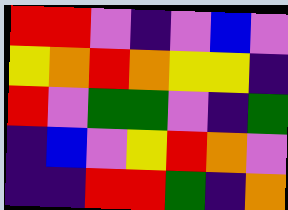[["red", "red", "violet", "indigo", "violet", "blue", "violet"], ["yellow", "orange", "red", "orange", "yellow", "yellow", "indigo"], ["red", "violet", "green", "green", "violet", "indigo", "green"], ["indigo", "blue", "violet", "yellow", "red", "orange", "violet"], ["indigo", "indigo", "red", "red", "green", "indigo", "orange"]]